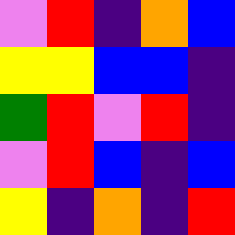[["violet", "red", "indigo", "orange", "blue"], ["yellow", "yellow", "blue", "blue", "indigo"], ["green", "red", "violet", "red", "indigo"], ["violet", "red", "blue", "indigo", "blue"], ["yellow", "indigo", "orange", "indigo", "red"]]